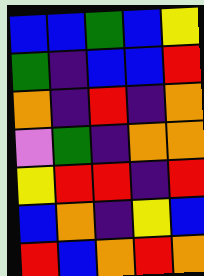[["blue", "blue", "green", "blue", "yellow"], ["green", "indigo", "blue", "blue", "red"], ["orange", "indigo", "red", "indigo", "orange"], ["violet", "green", "indigo", "orange", "orange"], ["yellow", "red", "red", "indigo", "red"], ["blue", "orange", "indigo", "yellow", "blue"], ["red", "blue", "orange", "red", "orange"]]